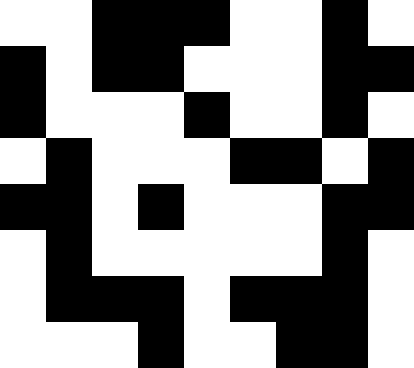[["white", "white", "black", "black", "black", "white", "white", "black", "white"], ["black", "white", "black", "black", "white", "white", "white", "black", "black"], ["black", "white", "white", "white", "black", "white", "white", "black", "white"], ["white", "black", "white", "white", "white", "black", "black", "white", "black"], ["black", "black", "white", "black", "white", "white", "white", "black", "black"], ["white", "black", "white", "white", "white", "white", "white", "black", "white"], ["white", "black", "black", "black", "white", "black", "black", "black", "white"], ["white", "white", "white", "black", "white", "white", "black", "black", "white"]]